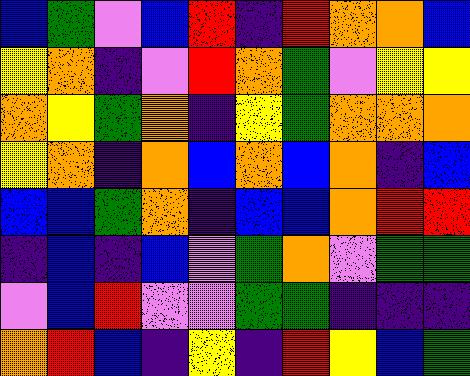[["blue", "green", "violet", "blue", "red", "indigo", "red", "orange", "orange", "blue"], ["yellow", "orange", "indigo", "violet", "red", "orange", "green", "violet", "yellow", "yellow"], ["orange", "yellow", "green", "orange", "indigo", "yellow", "green", "orange", "orange", "orange"], ["yellow", "orange", "indigo", "orange", "blue", "orange", "blue", "orange", "indigo", "blue"], ["blue", "blue", "green", "orange", "indigo", "blue", "blue", "orange", "red", "red"], ["indigo", "blue", "indigo", "blue", "violet", "green", "orange", "violet", "green", "green"], ["violet", "blue", "red", "violet", "violet", "green", "green", "indigo", "indigo", "indigo"], ["orange", "red", "blue", "indigo", "yellow", "indigo", "red", "yellow", "blue", "green"]]